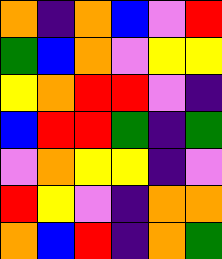[["orange", "indigo", "orange", "blue", "violet", "red"], ["green", "blue", "orange", "violet", "yellow", "yellow"], ["yellow", "orange", "red", "red", "violet", "indigo"], ["blue", "red", "red", "green", "indigo", "green"], ["violet", "orange", "yellow", "yellow", "indigo", "violet"], ["red", "yellow", "violet", "indigo", "orange", "orange"], ["orange", "blue", "red", "indigo", "orange", "green"]]